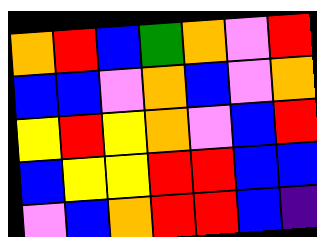[["orange", "red", "blue", "green", "orange", "violet", "red"], ["blue", "blue", "violet", "orange", "blue", "violet", "orange"], ["yellow", "red", "yellow", "orange", "violet", "blue", "red"], ["blue", "yellow", "yellow", "red", "red", "blue", "blue"], ["violet", "blue", "orange", "red", "red", "blue", "indigo"]]